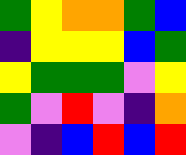[["green", "yellow", "orange", "orange", "green", "blue"], ["indigo", "yellow", "yellow", "yellow", "blue", "green"], ["yellow", "green", "green", "green", "violet", "yellow"], ["green", "violet", "red", "violet", "indigo", "orange"], ["violet", "indigo", "blue", "red", "blue", "red"]]